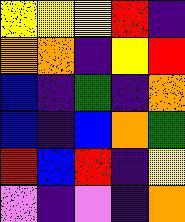[["yellow", "yellow", "yellow", "red", "indigo"], ["orange", "orange", "indigo", "yellow", "red"], ["blue", "indigo", "green", "indigo", "orange"], ["blue", "indigo", "blue", "orange", "green"], ["red", "blue", "red", "indigo", "yellow"], ["violet", "indigo", "violet", "indigo", "orange"]]